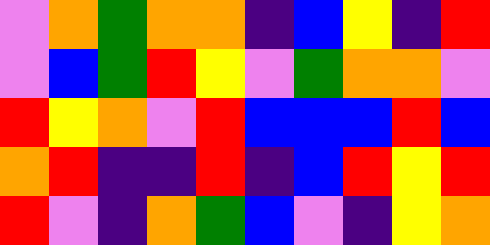[["violet", "orange", "green", "orange", "orange", "indigo", "blue", "yellow", "indigo", "red"], ["violet", "blue", "green", "red", "yellow", "violet", "green", "orange", "orange", "violet"], ["red", "yellow", "orange", "violet", "red", "blue", "blue", "blue", "red", "blue"], ["orange", "red", "indigo", "indigo", "red", "indigo", "blue", "red", "yellow", "red"], ["red", "violet", "indigo", "orange", "green", "blue", "violet", "indigo", "yellow", "orange"]]